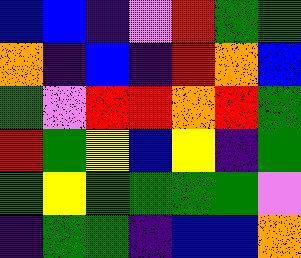[["blue", "blue", "indigo", "violet", "red", "green", "green"], ["orange", "indigo", "blue", "indigo", "red", "orange", "blue"], ["green", "violet", "red", "red", "orange", "red", "green"], ["red", "green", "yellow", "blue", "yellow", "indigo", "green"], ["green", "yellow", "green", "green", "green", "green", "violet"], ["indigo", "green", "green", "indigo", "blue", "blue", "orange"]]